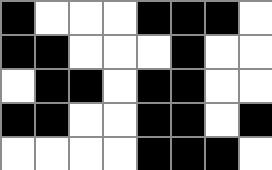[["black", "white", "white", "white", "black", "black", "black", "white"], ["black", "black", "white", "white", "white", "black", "white", "white"], ["white", "black", "black", "white", "black", "black", "white", "white"], ["black", "black", "white", "white", "black", "black", "white", "black"], ["white", "white", "white", "white", "black", "black", "black", "white"]]